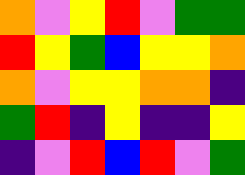[["orange", "violet", "yellow", "red", "violet", "green", "green"], ["red", "yellow", "green", "blue", "yellow", "yellow", "orange"], ["orange", "violet", "yellow", "yellow", "orange", "orange", "indigo"], ["green", "red", "indigo", "yellow", "indigo", "indigo", "yellow"], ["indigo", "violet", "red", "blue", "red", "violet", "green"]]